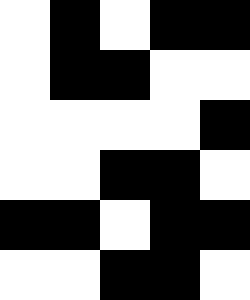[["white", "black", "white", "black", "black"], ["white", "black", "black", "white", "white"], ["white", "white", "white", "white", "black"], ["white", "white", "black", "black", "white"], ["black", "black", "white", "black", "black"], ["white", "white", "black", "black", "white"]]